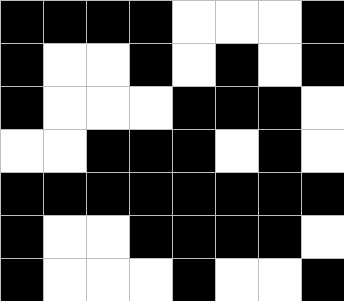[["black", "black", "black", "black", "white", "white", "white", "black"], ["black", "white", "white", "black", "white", "black", "white", "black"], ["black", "white", "white", "white", "black", "black", "black", "white"], ["white", "white", "black", "black", "black", "white", "black", "white"], ["black", "black", "black", "black", "black", "black", "black", "black"], ["black", "white", "white", "black", "black", "black", "black", "white"], ["black", "white", "white", "white", "black", "white", "white", "black"]]